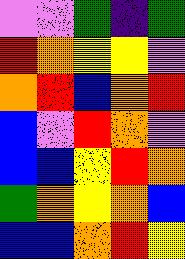[["violet", "violet", "green", "indigo", "green"], ["red", "orange", "yellow", "yellow", "violet"], ["orange", "red", "blue", "orange", "red"], ["blue", "violet", "red", "orange", "violet"], ["blue", "blue", "yellow", "red", "orange"], ["green", "orange", "yellow", "orange", "blue"], ["blue", "blue", "orange", "red", "yellow"]]